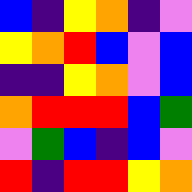[["blue", "indigo", "yellow", "orange", "indigo", "violet"], ["yellow", "orange", "red", "blue", "violet", "blue"], ["indigo", "indigo", "yellow", "orange", "violet", "blue"], ["orange", "red", "red", "red", "blue", "green"], ["violet", "green", "blue", "indigo", "blue", "violet"], ["red", "indigo", "red", "red", "yellow", "orange"]]